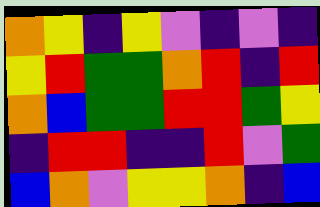[["orange", "yellow", "indigo", "yellow", "violet", "indigo", "violet", "indigo"], ["yellow", "red", "green", "green", "orange", "red", "indigo", "red"], ["orange", "blue", "green", "green", "red", "red", "green", "yellow"], ["indigo", "red", "red", "indigo", "indigo", "red", "violet", "green"], ["blue", "orange", "violet", "yellow", "yellow", "orange", "indigo", "blue"]]